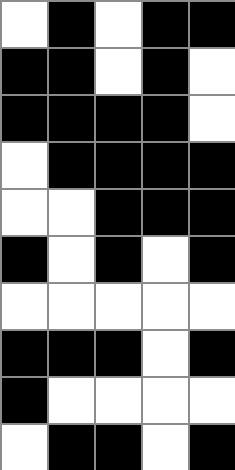[["white", "black", "white", "black", "black"], ["black", "black", "white", "black", "white"], ["black", "black", "black", "black", "white"], ["white", "black", "black", "black", "black"], ["white", "white", "black", "black", "black"], ["black", "white", "black", "white", "black"], ["white", "white", "white", "white", "white"], ["black", "black", "black", "white", "black"], ["black", "white", "white", "white", "white"], ["white", "black", "black", "white", "black"]]